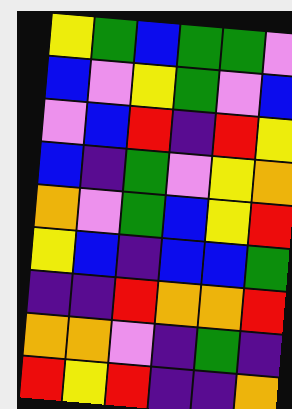[["yellow", "green", "blue", "green", "green", "violet"], ["blue", "violet", "yellow", "green", "violet", "blue"], ["violet", "blue", "red", "indigo", "red", "yellow"], ["blue", "indigo", "green", "violet", "yellow", "orange"], ["orange", "violet", "green", "blue", "yellow", "red"], ["yellow", "blue", "indigo", "blue", "blue", "green"], ["indigo", "indigo", "red", "orange", "orange", "red"], ["orange", "orange", "violet", "indigo", "green", "indigo"], ["red", "yellow", "red", "indigo", "indigo", "orange"]]